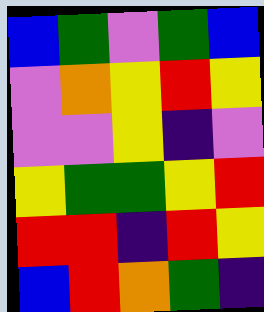[["blue", "green", "violet", "green", "blue"], ["violet", "orange", "yellow", "red", "yellow"], ["violet", "violet", "yellow", "indigo", "violet"], ["yellow", "green", "green", "yellow", "red"], ["red", "red", "indigo", "red", "yellow"], ["blue", "red", "orange", "green", "indigo"]]